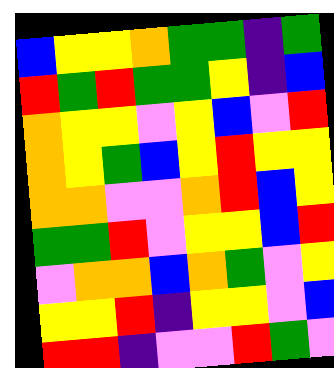[["blue", "yellow", "yellow", "orange", "green", "green", "indigo", "green"], ["red", "green", "red", "green", "green", "yellow", "indigo", "blue"], ["orange", "yellow", "yellow", "violet", "yellow", "blue", "violet", "red"], ["orange", "yellow", "green", "blue", "yellow", "red", "yellow", "yellow"], ["orange", "orange", "violet", "violet", "orange", "red", "blue", "yellow"], ["green", "green", "red", "violet", "yellow", "yellow", "blue", "red"], ["violet", "orange", "orange", "blue", "orange", "green", "violet", "yellow"], ["yellow", "yellow", "red", "indigo", "yellow", "yellow", "violet", "blue"], ["red", "red", "indigo", "violet", "violet", "red", "green", "violet"]]